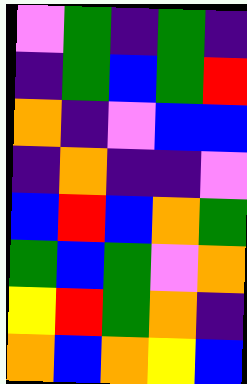[["violet", "green", "indigo", "green", "indigo"], ["indigo", "green", "blue", "green", "red"], ["orange", "indigo", "violet", "blue", "blue"], ["indigo", "orange", "indigo", "indigo", "violet"], ["blue", "red", "blue", "orange", "green"], ["green", "blue", "green", "violet", "orange"], ["yellow", "red", "green", "orange", "indigo"], ["orange", "blue", "orange", "yellow", "blue"]]